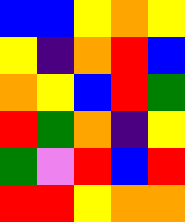[["blue", "blue", "yellow", "orange", "yellow"], ["yellow", "indigo", "orange", "red", "blue"], ["orange", "yellow", "blue", "red", "green"], ["red", "green", "orange", "indigo", "yellow"], ["green", "violet", "red", "blue", "red"], ["red", "red", "yellow", "orange", "orange"]]